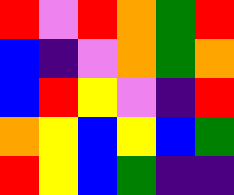[["red", "violet", "red", "orange", "green", "red"], ["blue", "indigo", "violet", "orange", "green", "orange"], ["blue", "red", "yellow", "violet", "indigo", "red"], ["orange", "yellow", "blue", "yellow", "blue", "green"], ["red", "yellow", "blue", "green", "indigo", "indigo"]]